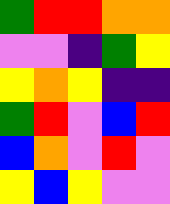[["green", "red", "red", "orange", "orange"], ["violet", "violet", "indigo", "green", "yellow"], ["yellow", "orange", "yellow", "indigo", "indigo"], ["green", "red", "violet", "blue", "red"], ["blue", "orange", "violet", "red", "violet"], ["yellow", "blue", "yellow", "violet", "violet"]]